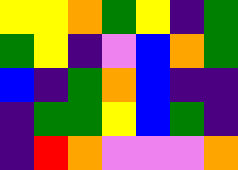[["yellow", "yellow", "orange", "green", "yellow", "indigo", "green"], ["green", "yellow", "indigo", "violet", "blue", "orange", "green"], ["blue", "indigo", "green", "orange", "blue", "indigo", "indigo"], ["indigo", "green", "green", "yellow", "blue", "green", "indigo"], ["indigo", "red", "orange", "violet", "violet", "violet", "orange"]]